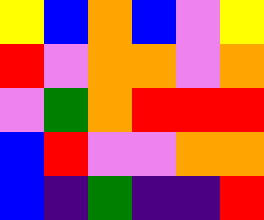[["yellow", "blue", "orange", "blue", "violet", "yellow"], ["red", "violet", "orange", "orange", "violet", "orange"], ["violet", "green", "orange", "red", "red", "red"], ["blue", "red", "violet", "violet", "orange", "orange"], ["blue", "indigo", "green", "indigo", "indigo", "red"]]